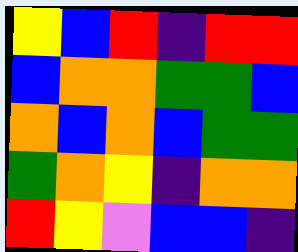[["yellow", "blue", "red", "indigo", "red", "red"], ["blue", "orange", "orange", "green", "green", "blue"], ["orange", "blue", "orange", "blue", "green", "green"], ["green", "orange", "yellow", "indigo", "orange", "orange"], ["red", "yellow", "violet", "blue", "blue", "indigo"]]